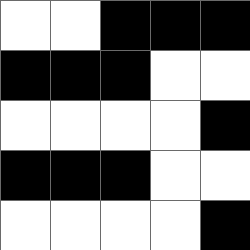[["white", "white", "black", "black", "black"], ["black", "black", "black", "white", "white"], ["white", "white", "white", "white", "black"], ["black", "black", "black", "white", "white"], ["white", "white", "white", "white", "black"]]